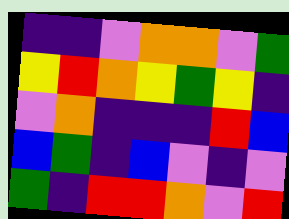[["indigo", "indigo", "violet", "orange", "orange", "violet", "green"], ["yellow", "red", "orange", "yellow", "green", "yellow", "indigo"], ["violet", "orange", "indigo", "indigo", "indigo", "red", "blue"], ["blue", "green", "indigo", "blue", "violet", "indigo", "violet"], ["green", "indigo", "red", "red", "orange", "violet", "red"]]